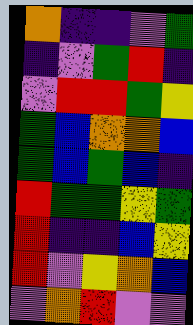[["orange", "indigo", "indigo", "violet", "green"], ["indigo", "violet", "green", "red", "indigo"], ["violet", "red", "red", "green", "yellow"], ["green", "blue", "orange", "orange", "blue"], ["green", "blue", "green", "blue", "indigo"], ["red", "green", "green", "yellow", "green"], ["red", "indigo", "indigo", "blue", "yellow"], ["red", "violet", "yellow", "orange", "blue"], ["violet", "orange", "red", "violet", "violet"]]